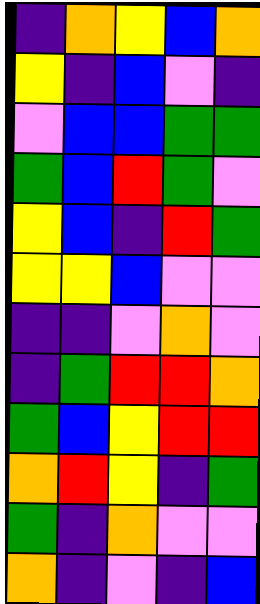[["indigo", "orange", "yellow", "blue", "orange"], ["yellow", "indigo", "blue", "violet", "indigo"], ["violet", "blue", "blue", "green", "green"], ["green", "blue", "red", "green", "violet"], ["yellow", "blue", "indigo", "red", "green"], ["yellow", "yellow", "blue", "violet", "violet"], ["indigo", "indigo", "violet", "orange", "violet"], ["indigo", "green", "red", "red", "orange"], ["green", "blue", "yellow", "red", "red"], ["orange", "red", "yellow", "indigo", "green"], ["green", "indigo", "orange", "violet", "violet"], ["orange", "indigo", "violet", "indigo", "blue"]]